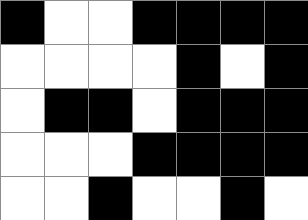[["black", "white", "white", "black", "black", "black", "black"], ["white", "white", "white", "white", "black", "white", "black"], ["white", "black", "black", "white", "black", "black", "black"], ["white", "white", "white", "black", "black", "black", "black"], ["white", "white", "black", "white", "white", "black", "white"]]